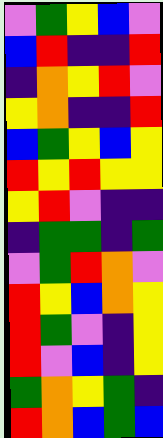[["violet", "green", "yellow", "blue", "violet"], ["blue", "red", "indigo", "indigo", "red"], ["indigo", "orange", "yellow", "red", "violet"], ["yellow", "orange", "indigo", "indigo", "red"], ["blue", "green", "yellow", "blue", "yellow"], ["red", "yellow", "red", "yellow", "yellow"], ["yellow", "red", "violet", "indigo", "indigo"], ["indigo", "green", "green", "indigo", "green"], ["violet", "green", "red", "orange", "violet"], ["red", "yellow", "blue", "orange", "yellow"], ["red", "green", "violet", "indigo", "yellow"], ["red", "violet", "blue", "indigo", "yellow"], ["green", "orange", "yellow", "green", "indigo"], ["red", "orange", "blue", "green", "blue"]]